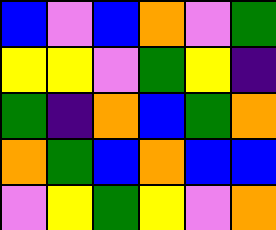[["blue", "violet", "blue", "orange", "violet", "green"], ["yellow", "yellow", "violet", "green", "yellow", "indigo"], ["green", "indigo", "orange", "blue", "green", "orange"], ["orange", "green", "blue", "orange", "blue", "blue"], ["violet", "yellow", "green", "yellow", "violet", "orange"]]